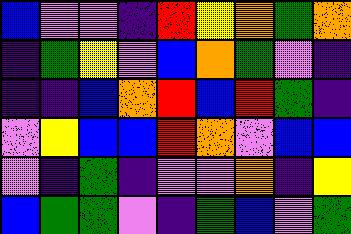[["blue", "violet", "violet", "indigo", "red", "yellow", "orange", "green", "orange"], ["indigo", "green", "yellow", "violet", "blue", "orange", "green", "violet", "indigo"], ["indigo", "indigo", "blue", "orange", "red", "blue", "red", "green", "indigo"], ["violet", "yellow", "blue", "blue", "red", "orange", "violet", "blue", "blue"], ["violet", "indigo", "green", "indigo", "violet", "violet", "orange", "indigo", "yellow"], ["blue", "green", "green", "violet", "indigo", "green", "blue", "violet", "green"]]